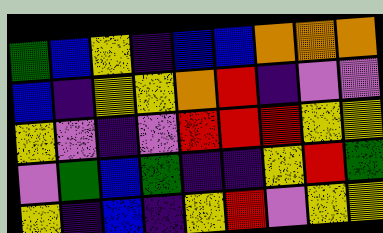[["green", "blue", "yellow", "indigo", "blue", "blue", "orange", "orange", "orange"], ["blue", "indigo", "yellow", "yellow", "orange", "red", "indigo", "violet", "violet"], ["yellow", "violet", "indigo", "violet", "red", "red", "red", "yellow", "yellow"], ["violet", "green", "blue", "green", "indigo", "indigo", "yellow", "red", "green"], ["yellow", "indigo", "blue", "indigo", "yellow", "red", "violet", "yellow", "yellow"]]